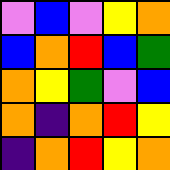[["violet", "blue", "violet", "yellow", "orange"], ["blue", "orange", "red", "blue", "green"], ["orange", "yellow", "green", "violet", "blue"], ["orange", "indigo", "orange", "red", "yellow"], ["indigo", "orange", "red", "yellow", "orange"]]